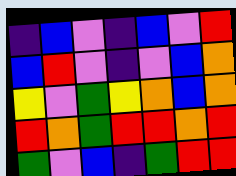[["indigo", "blue", "violet", "indigo", "blue", "violet", "red"], ["blue", "red", "violet", "indigo", "violet", "blue", "orange"], ["yellow", "violet", "green", "yellow", "orange", "blue", "orange"], ["red", "orange", "green", "red", "red", "orange", "red"], ["green", "violet", "blue", "indigo", "green", "red", "red"]]